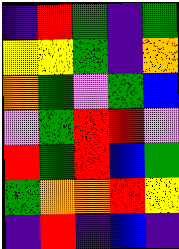[["indigo", "red", "green", "indigo", "green"], ["yellow", "yellow", "green", "indigo", "orange"], ["orange", "green", "violet", "green", "blue"], ["violet", "green", "red", "red", "violet"], ["red", "green", "red", "blue", "green"], ["green", "orange", "orange", "red", "yellow"], ["indigo", "red", "indigo", "blue", "indigo"]]